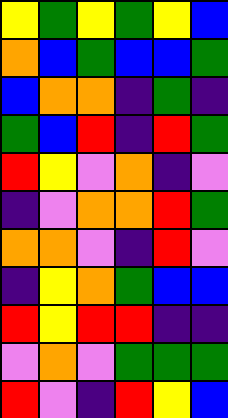[["yellow", "green", "yellow", "green", "yellow", "blue"], ["orange", "blue", "green", "blue", "blue", "green"], ["blue", "orange", "orange", "indigo", "green", "indigo"], ["green", "blue", "red", "indigo", "red", "green"], ["red", "yellow", "violet", "orange", "indigo", "violet"], ["indigo", "violet", "orange", "orange", "red", "green"], ["orange", "orange", "violet", "indigo", "red", "violet"], ["indigo", "yellow", "orange", "green", "blue", "blue"], ["red", "yellow", "red", "red", "indigo", "indigo"], ["violet", "orange", "violet", "green", "green", "green"], ["red", "violet", "indigo", "red", "yellow", "blue"]]